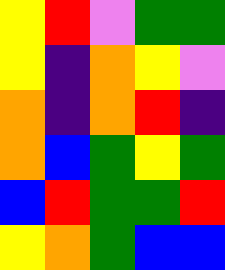[["yellow", "red", "violet", "green", "green"], ["yellow", "indigo", "orange", "yellow", "violet"], ["orange", "indigo", "orange", "red", "indigo"], ["orange", "blue", "green", "yellow", "green"], ["blue", "red", "green", "green", "red"], ["yellow", "orange", "green", "blue", "blue"]]